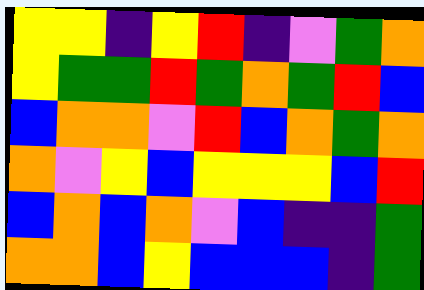[["yellow", "yellow", "indigo", "yellow", "red", "indigo", "violet", "green", "orange"], ["yellow", "green", "green", "red", "green", "orange", "green", "red", "blue"], ["blue", "orange", "orange", "violet", "red", "blue", "orange", "green", "orange"], ["orange", "violet", "yellow", "blue", "yellow", "yellow", "yellow", "blue", "red"], ["blue", "orange", "blue", "orange", "violet", "blue", "indigo", "indigo", "green"], ["orange", "orange", "blue", "yellow", "blue", "blue", "blue", "indigo", "green"]]